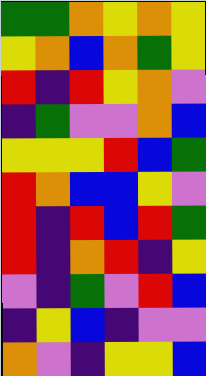[["green", "green", "orange", "yellow", "orange", "yellow"], ["yellow", "orange", "blue", "orange", "green", "yellow"], ["red", "indigo", "red", "yellow", "orange", "violet"], ["indigo", "green", "violet", "violet", "orange", "blue"], ["yellow", "yellow", "yellow", "red", "blue", "green"], ["red", "orange", "blue", "blue", "yellow", "violet"], ["red", "indigo", "red", "blue", "red", "green"], ["red", "indigo", "orange", "red", "indigo", "yellow"], ["violet", "indigo", "green", "violet", "red", "blue"], ["indigo", "yellow", "blue", "indigo", "violet", "violet"], ["orange", "violet", "indigo", "yellow", "yellow", "blue"]]